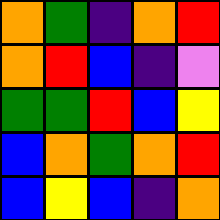[["orange", "green", "indigo", "orange", "red"], ["orange", "red", "blue", "indigo", "violet"], ["green", "green", "red", "blue", "yellow"], ["blue", "orange", "green", "orange", "red"], ["blue", "yellow", "blue", "indigo", "orange"]]